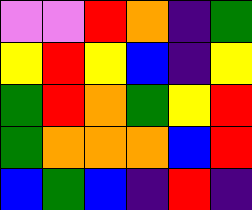[["violet", "violet", "red", "orange", "indigo", "green"], ["yellow", "red", "yellow", "blue", "indigo", "yellow"], ["green", "red", "orange", "green", "yellow", "red"], ["green", "orange", "orange", "orange", "blue", "red"], ["blue", "green", "blue", "indigo", "red", "indigo"]]